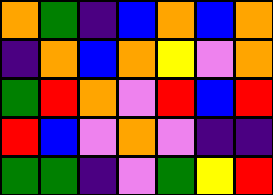[["orange", "green", "indigo", "blue", "orange", "blue", "orange"], ["indigo", "orange", "blue", "orange", "yellow", "violet", "orange"], ["green", "red", "orange", "violet", "red", "blue", "red"], ["red", "blue", "violet", "orange", "violet", "indigo", "indigo"], ["green", "green", "indigo", "violet", "green", "yellow", "red"]]